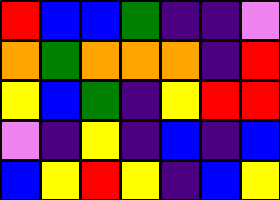[["red", "blue", "blue", "green", "indigo", "indigo", "violet"], ["orange", "green", "orange", "orange", "orange", "indigo", "red"], ["yellow", "blue", "green", "indigo", "yellow", "red", "red"], ["violet", "indigo", "yellow", "indigo", "blue", "indigo", "blue"], ["blue", "yellow", "red", "yellow", "indigo", "blue", "yellow"]]